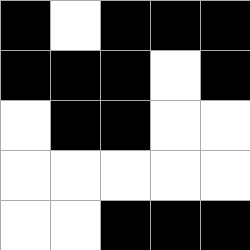[["black", "white", "black", "black", "black"], ["black", "black", "black", "white", "black"], ["white", "black", "black", "white", "white"], ["white", "white", "white", "white", "white"], ["white", "white", "black", "black", "black"]]